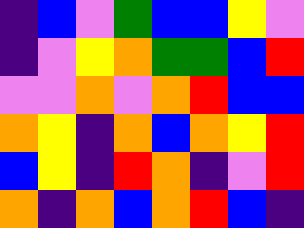[["indigo", "blue", "violet", "green", "blue", "blue", "yellow", "violet"], ["indigo", "violet", "yellow", "orange", "green", "green", "blue", "red"], ["violet", "violet", "orange", "violet", "orange", "red", "blue", "blue"], ["orange", "yellow", "indigo", "orange", "blue", "orange", "yellow", "red"], ["blue", "yellow", "indigo", "red", "orange", "indigo", "violet", "red"], ["orange", "indigo", "orange", "blue", "orange", "red", "blue", "indigo"]]